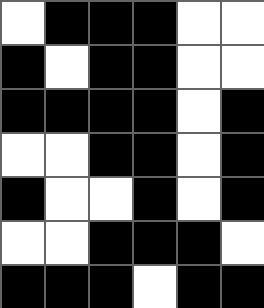[["white", "black", "black", "black", "white", "white"], ["black", "white", "black", "black", "white", "white"], ["black", "black", "black", "black", "white", "black"], ["white", "white", "black", "black", "white", "black"], ["black", "white", "white", "black", "white", "black"], ["white", "white", "black", "black", "black", "white"], ["black", "black", "black", "white", "black", "black"]]